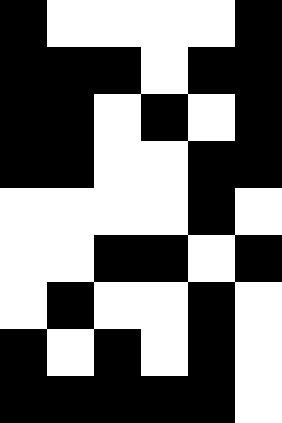[["black", "white", "white", "white", "white", "black"], ["black", "black", "black", "white", "black", "black"], ["black", "black", "white", "black", "white", "black"], ["black", "black", "white", "white", "black", "black"], ["white", "white", "white", "white", "black", "white"], ["white", "white", "black", "black", "white", "black"], ["white", "black", "white", "white", "black", "white"], ["black", "white", "black", "white", "black", "white"], ["black", "black", "black", "black", "black", "white"]]